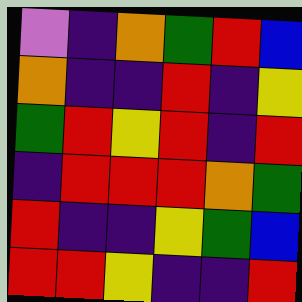[["violet", "indigo", "orange", "green", "red", "blue"], ["orange", "indigo", "indigo", "red", "indigo", "yellow"], ["green", "red", "yellow", "red", "indigo", "red"], ["indigo", "red", "red", "red", "orange", "green"], ["red", "indigo", "indigo", "yellow", "green", "blue"], ["red", "red", "yellow", "indigo", "indigo", "red"]]